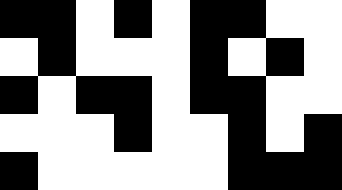[["black", "black", "white", "black", "white", "black", "black", "white", "white"], ["white", "black", "white", "white", "white", "black", "white", "black", "white"], ["black", "white", "black", "black", "white", "black", "black", "white", "white"], ["white", "white", "white", "black", "white", "white", "black", "white", "black"], ["black", "white", "white", "white", "white", "white", "black", "black", "black"]]